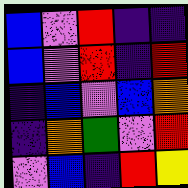[["blue", "violet", "red", "indigo", "indigo"], ["blue", "violet", "red", "indigo", "red"], ["indigo", "blue", "violet", "blue", "orange"], ["indigo", "orange", "green", "violet", "red"], ["violet", "blue", "indigo", "red", "yellow"]]